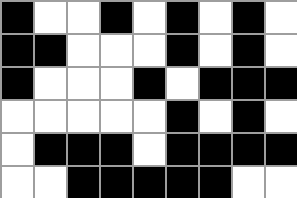[["black", "white", "white", "black", "white", "black", "white", "black", "white"], ["black", "black", "white", "white", "white", "black", "white", "black", "white"], ["black", "white", "white", "white", "black", "white", "black", "black", "black"], ["white", "white", "white", "white", "white", "black", "white", "black", "white"], ["white", "black", "black", "black", "white", "black", "black", "black", "black"], ["white", "white", "black", "black", "black", "black", "black", "white", "white"]]